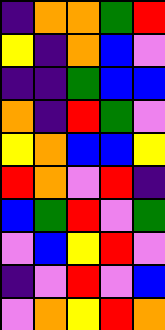[["indigo", "orange", "orange", "green", "red"], ["yellow", "indigo", "orange", "blue", "violet"], ["indigo", "indigo", "green", "blue", "blue"], ["orange", "indigo", "red", "green", "violet"], ["yellow", "orange", "blue", "blue", "yellow"], ["red", "orange", "violet", "red", "indigo"], ["blue", "green", "red", "violet", "green"], ["violet", "blue", "yellow", "red", "violet"], ["indigo", "violet", "red", "violet", "blue"], ["violet", "orange", "yellow", "red", "orange"]]